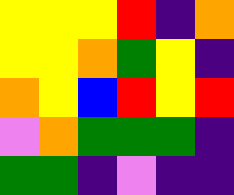[["yellow", "yellow", "yellow", "red", "indigo", "orange"], ["yellow", "yellow", "orange", "green", "yellow", "indigo"], ["orange", "yellow", "blue", "red", "yellow", "red"], ["violet", "orange", "green", "green", "green", "indigo"], ["green", "green", "indigo", "violet", "indigo", "indigo"]]